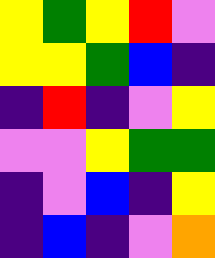[["yellow", "green", "yellow", "red", "violet"], ["yellow", "yellow", "green", "blue", "indigo"], ["indigo", "red", "indigo", "violet", "yellow"], ["violet", "violet", "yellow", "green", "green"], ["indigo", "violet", "blue", "indigo", "yellow"], ["indigo", "blue", "indigo", "violet", "orange"]]